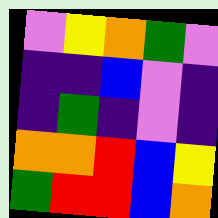[["violet", "yellow", "orange", "green", "violet"], ["indigo", "indigo", "blue", "violet", "indigo"], ["indigo", "green", "indigo", "violet", "indigo"], ["orange", "orange", "red", "blue", "yellow"], ["green", "red", "red", "blue", "orange"]]